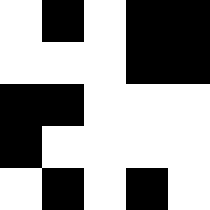[["white", "black", "white", "black", "black"], ["white", "white", "white", "black", "black"], ["black", "black", "white", "white", "white"], ["black", "white", "white", "white", "white"], ["white", "black", "white", "black", "white"]]